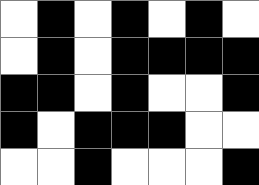[["white", "black", "white", "black", "white", "black", "white"], ["white", "black", "white", "black", "black", "black", "black"], ["black", "black", "white", "black", "white", "white", "black"], ["black", "white", "black", "black", "black", "white", "white"], ["white", "white", "black", "white", "white", "white", "black"]]